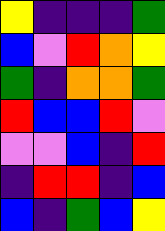[["yellow", "indigo", "indigo", "indigo", "green"], ["blue", "violet", "red", "orange", "yellow"], ["green", "indigo", "orange", "orange", "green"], ["red", "blue", "blue", "red", "violet"], ["violet", "violet", "blue", "indigo", "red"], ["indigo", "red", "red", "indigo", "blue"], ["blue", "indigo", "green", "blue", "yellow"]]